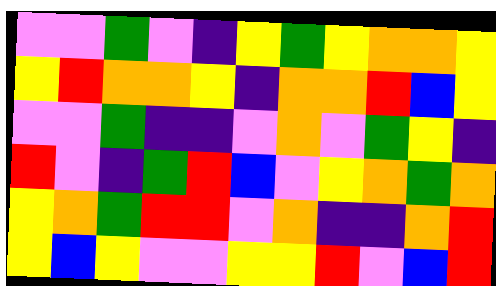[["violet", "violet", "green", "violet", "indigo", "yellow", "green", "yellow", "orange", "orange", "yellow"], ["yellow", "red", "orange", "orange", "yellow", "indigo", "orange", "orange", "red", "blue", "yellow"], ["violet", "violet", "green", "indigo", "indigo", "violet", "orange", "violet", "green", "yellow", "indigo"], ["red", "violet", "indigo", "green", "red", "blue", "violet", "yellow", "orange", "green", "orange"], ["yellow", "orange", "green", "red", "red", "violet", "orange", "indigo", "indigo", "orange", "red"], ["yellow", "blue", "yellow", "violet", "violet", "yellow", "yellow", "red", "violet", "blue", "red"]]